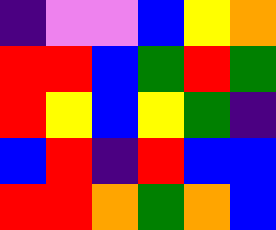[["indigo", "violet", "violet", "blue", "yellow", "orange"], ["red", "red", "blue", "green", "red", "green"], ["red", "yellow", "blue", "yellow", "green", "indigo"], ["blue", "red", "indigo", "red", "blue", "blue"], ["red", "red", "orange", "green", "orange", "blue"]]